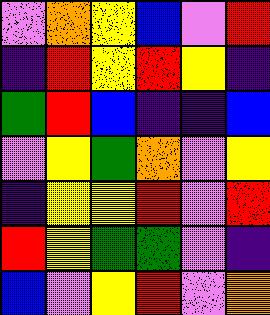[["violet", "orange", "yellow", "blue", "violet", "red"], ["indigo", "red", "yellow", "red", "yellow", "indigo"], ["green", "red", "blue", "indigo", "indigo", "blue"], ["violet", "yellow", "green", "orange", "violet", "yellow"], ["indigo", "yellow", "yellow", "red", "violet", "red"], ["red", "yellow", "green", "green", "violet", "indigo"], ["blue", "violet", "yellow", "red", "violet", "orange"]]